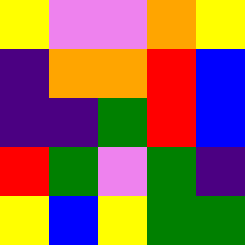[["yellow", "violet", "violet", "orange", "yellow"], ["indigo", "orange", "orange", "red", "blue"], ["indigo", "indigo", "green", "red", "blue"], ["red", "green", "violet", "green", "indigo"], ["yellow", "blue", "yellow", "green", "green"]]